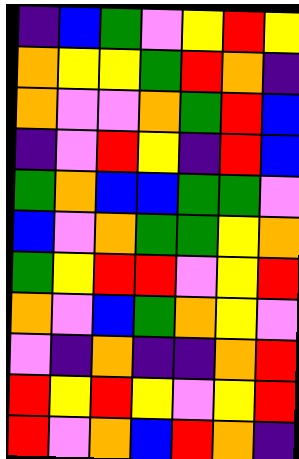[["indigo", "blue", "green", "violet", "yellow", "red", "yellow"], ["orange", "yellow", "yellow", "green", "red", "orange", "indigo"], ["orange", "violet", "violet", "orange", "green", "red", "blue"], ["indigo", "violet", "red", "yellow", "indigo", "red", "blue"], ["green", "orange", "blue", "blue", "green", "green", "violet"], ["blue", "violet", "orange", "green", "green", "yellow", "orange"], ["green", "yellow", "red", "red", "violet", "yellow", "red"], ["orange", "violet", "blue", "green", "orange", "yellow", "violet"], ["violet", "indigo", "orange", "indigo", "indigo", "orange", "red"], ["red", "yellow", "red", "yellow", "violet", "yellow", "red"], ["red", "violet", "orange", "blue", "red", "orange", "indigo"]]